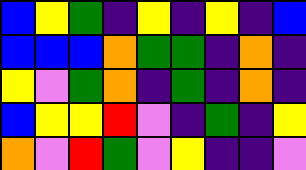[["blue", "yellow", "green", "indigo", "yellow", "indigo", "yellow", "indigo", "blue"], ["blue", "blue", "blue", "orange", "green", "green", "indigo", "orange", "indigo"], ["yellow", "violet", "green", "orange", "indigo", "green", "indigo", "orange", "indigo"], ["blue", "yellow", "yellow", "red", "violet", "indigo", "green", "indigo", "yellow"], ["orange", "violet", "red", "green", "violet", "yellow", "indigo", "indigo", "violet"]]